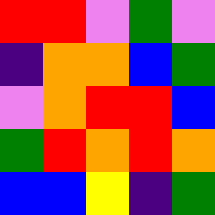[["red", "red", "violet", "green", "violet"], ["indigo", "orange", "orange", "blue", "green"], ["violet", "orange", "red", "red", "blue"], ["green", "red", "orange", "red", "orange"], ["blue", "blue", "yellow", "indigo", "green"]]